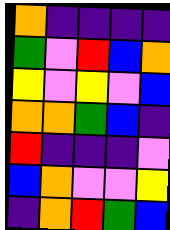[["orange", "indigo", "indigo", "indigo", "indigo"], ["green", "violet", "red", "blue", "orange"], ["yellow", "violet", "yellow", "violet", "blue"], ["orange", "orange", "green", "blue", "indigo"], ["red", "indigo", "indigo", "indigo", "violet"], ["blue", "orange", "violet", "violet", "yellow"], ["indigo", "orange", "red", "green", "blue"]]